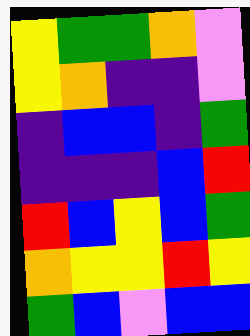[["yellow", "green", "green", "orange", "violet"], ["yellow", "orange", "indigo", "indigo", "violet"], ["indigo", "blue", "blue", "indigo", "green"], ["indigo", "indigo", "indigo", "blue", "red"], ["red", "blue", "yellow", "blue", "green"], ["orange", "yellow", "yellow", "red", "yellow"], ["green", "blue", "violet", "blue", "blue"]]